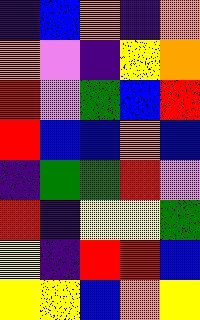[["indigo", "blue", "orange", "indigo", "orange"], ["orange", "violet", "indigo", "yellow", "orange"], ["red", "violet", "green", "blue", "red"], ["red", "blue", "blue", "orange", "blue"], ["indigo", "green", "green", "red", "violet"], ["red", "indigo", "yellow", "yellow", "green"], ["yellow", "indigo", "red", "red", "blue"], ["yellow", "yellow", "blue", "orange", "yellow"]]